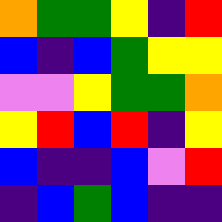[["orange", "green", "green", "yellow", "indigo", "red"], ["blue", "indigo", "blue", "green", "yellow", "yellow"], ["violet", "violet", "yellow", "green", "green", "orange"], ["yellow", "red", "blue", "red", "indigo", "yellow"], ["blue", "indigo", "indigo", "blue", "violet", "red"], ["indigo", "blue", "green", "blue", "indigo", "indigo"]]